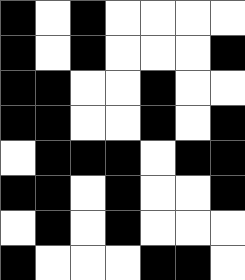[["black", "white", "black", "white", "white", "white", "white"], ["black", "white", "black", "white", "white", "white", "black"], ["black", "black", "white", "white", "black", "white", "white"], ["black", "black", "white", "white", "black", "white", "black"], ["white", "black", "black", "black", "white", "black", "black"], ["black", "black", "white", "black", "white", "white", "black"], ["white", "black", "white", "black", "white", "white", "white"], ["black", "white", "white", "white", "black", "black", "white"]]